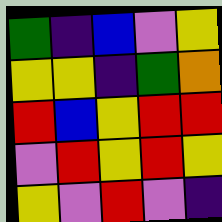[["green", "indigo", "blue", "violet", "yellow"], ["yellow", "yellow", "indigo", "green", "orange"], ["red", "blue", "yellow", "red", "red"], ["violet", "red", "yellow", "red", "yellow"], ["yellow", "violet", "red", "violet", "indigo"]]